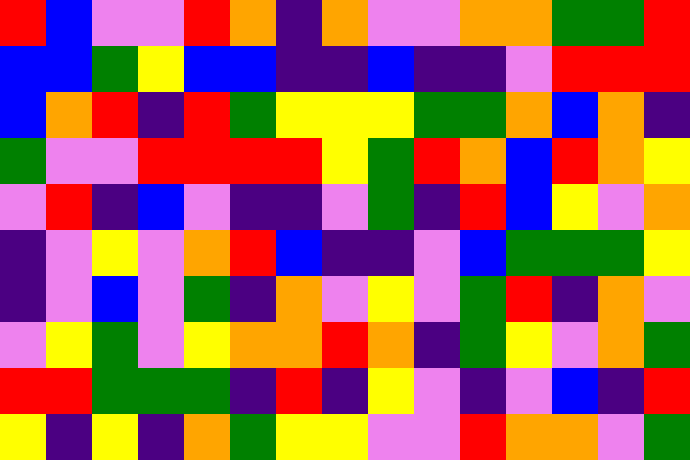[["red", "blue", "violet", "violet", "red", "orange", "indigo", "orange", "violet", "violet", "orange", "orange", "green", "green", "red"], ["blue", "blue", "green", "yellow", "blue", "blue", "indigo", "indigo", "blue", "indigo", "indigo", "violet", "red", "red", "red"], ["blue", "orange", "red", "indigo", "red", "green", "yellow", "yellow", "yellow", "green", "green", "orange", "blue", "orange", "indigo"], ["green", "violet", "violet", "red", "red", "red", "red", "yellow", "green", "red", "orange", "blue", "red", "orange", "yellow"], ["violet", "red", "indigo", "blue", "violet", "indigo", "indigo", "violet", "green", "indigo", "red", "blue", "yellow", "violet", "orange"], ["indigo", "violet", "yellow", "violet", "orange", "red", "blue", "indigo", "indigo", "violet", "blue", "green", "green", "green", "yellow"], ["indigo", "violet", "blue", "violet", "green", "indigo", "orange", "violet", "yellow", "violet", "green", "red", "indigo", "orange", "violet"], ["violet", "yellow", "green", "violet", "yellow", "orange", "orange", "red", "orange", "indigo", "green", "yellow", "violet", "orange", "green"], ["red", "red", "green", "green", "green", "indigo", "red", "indigo", "yellow", "violet", "indigo", "violet", "blue", "indigo", "red"], ["yellow", "indigo", "yellow", "indigo", "orange", "green", "yellow", "yellow", "violet", "violet", "red", "orange", "orange", "violet", "green"]]